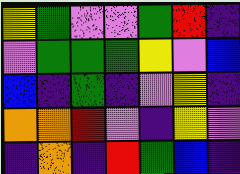[["yellow", "green", "violet", "violet", "green", "red", "indigo"], ["violet", "green", "green", "green", "yellow", "violet", "blue"], ["blue", "indigo", "green", "indigo", "violet", "yellow", "indigo"], ["orange", "orange", "red", "violet", "indigo", "yellow", "violet"], ["indigo", "orange", "indigo", "red", "green", "blue", "indigo"]]